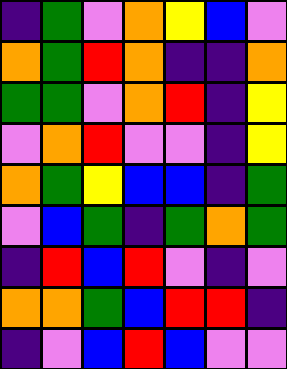[["indigo", "green", "violet", "orange", "yellow", "blue", "violet"], ["orange", "green", "red", "orange", "indigo", "indigo", "orange"], ["green", "green", "violet", "orange", "red", "indigo", "yellow"], ["violet", "orange", "red", "violet", "violet", "indigo", "yellow"], ["orange", "green", "yellow", "blue", "blue", "indigo", "green"], ["violet", "blue", "green", "indigo", "green", "orange", "green"], ["indigo", "red", "blue", "red", "violet", "indigo", "violet"], ["orange", "orange", "green", "blue", "red", "red", "indigo"], ["indigo", "violet", "blue", "red", "blue", "violet", "violet"]]